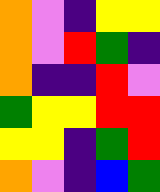[["orange", "violet", "indigo", "yellow", "yellow"], ["orange", "violet", "red", "green", "indigo"], ["orange", "indigo", "indigo", "red", "violet"], ["green", "yellow", "yellow", "red", "red"], ["yellow", "yellow", "indigo", "green", "red"], ["orange", "violet", "indigo", "blue", "green"]]